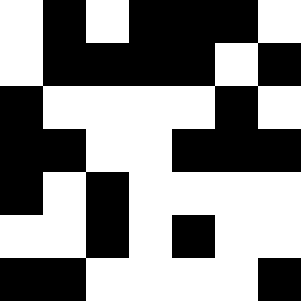[["white", "black", "white", "black", "black", "black", "white"], ["white", "black", "black", "black", "black", "white", "black"], ["black", "white", "white", "white", "white", "black", "white"], ["black", "black", "white", "white", "black", "black", "black"], ["black", "white", "black", "white", "white", "white", "white"], ["white", "white", "black", "white", "black", "white", "white"], ["black", "black", "white", "white", "white", "white", "black"]]